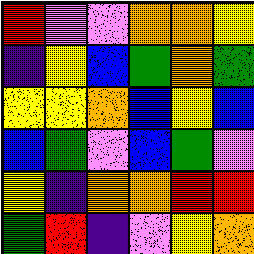[["red", "violet", "violet", "orange", "orange", "yellow"], ["indigo", "yellow", "blue", "green", "orange", "green"], ["yellow", "yellow", "orange", "blue", "yellow", "blue"], ["blue", "green", "violet", "blue", "green", "violet"], ["yellow", "indigo", "orange", "orange", "red", "red"], ["green", "red", "indigo", "violet", "yellow", "orange"]]